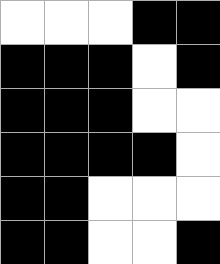[["white", "white", "white", "black", "black"], ["black", "black", "black", "white", "black"], ["black", "black", "black", "white", "white"], ["black", "black", "black", "black", "white"], ["black", "black", "white", "white", "white"], ["black", "black", "white", "white", "black"]]